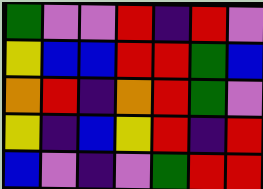[["green", "violet", "violet", "red", "indigo", "red", "violet"], ["yellow", "blue", "blue", "red", "red", "green", "blue"], ["orange", "red", "indigo", "orange", "red", "green", "violet"], ["yellow", "indigo", "blue", "yellow", "red", "indigo", "red"], ["blue", "violet", "indigo", "violet", "green", "red", "red"]]